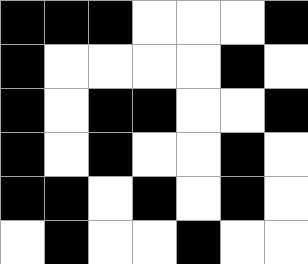[["black", "black", "black", "white", "white", "white", "black"], ["black", "white", "white", "white", "white", "black", "white"], ["black", "white", "black", "black", "white", "white", "black"], ["black", "white", "black", "white", "white", "black", "white"], ["black", "black", "white", "black", "white", "black", "white"], ["white", "black", "white", "white", "black", "white", "white"]]